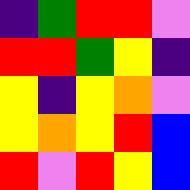[["indigo", "green", "red", "red", "violet"], ["red", "red", "green", "yellow", "indigo"], ["yellow", "indigo", "yellow", "orange", "violet"], ["yellow", "orange", "yellow", "red", "blue"], ["red", "violet", "red", "yellow", "blue"]]